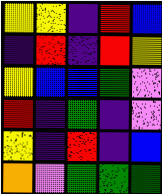[["yellow", "yellow", "indigo", "red", "blue"], ["indigo", "red", "indigo", "red", "yellow"], ["yellow", "blue", "blue", "green", "violet"], ["red", "indigo", "green", "indigo", "violet"], ["yellow", "indigo", "red", "indigo", "blue"], ["orange", "violet", "green", "green", "green"]]